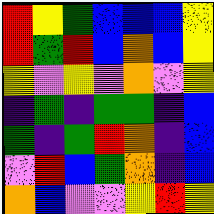[["red", "yellow", "green", "blue", "blue", "blue", "yellow"], ["red", "green", "red", "blue", "orange", "blue", "yellow"], ["yellow", "violet", "yellow", "violet", "orange", "violet", "yellow"], ["indigo", "green", "indigo", "green", "green", "indigo", "blue"], ["green", "indigo", "green", "red", "orange", "indigo", "blue"], ["violet", "red", "blue", "green", "orange", "indigo", "blue"], ["orange", "blue", "violet", "violet", "yellow", "red", "yellow"]]